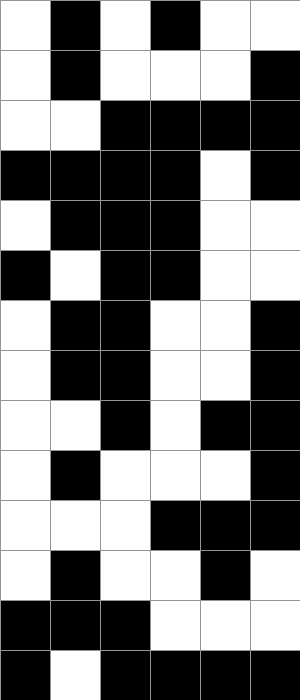[["white", "black", "white", "black", "white", "white"], ["white", "black", "white", "white", "white", "black"], ["white", "white", "black", "black", "black", "black"], ["black", "black", "black", "black", "white", "black"], ["white", "black", "black", "black", "white", "white"], ["black", "white", "black", "black", "white", "white"], ["white", "black", "black", "white", "white", "black"], ["white", "black", "black", "white", "white", "black"], ["white", "white", "black", "white", "black", "black"], ["white", "black", "white", "white", "white", "black"], ["white", "white", "white", "black", "black", "black"], ["white", "black", "white", "white", "black", "white"], ["black", "black", "black", "white", "white", "white"], ["black", "white", "black", "black", "black", "black"]]